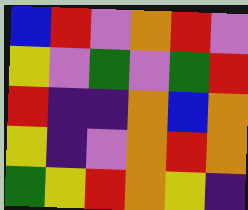[["blue", "red", "violet", "orange", "red", "violet"], ["yellow", "violet", "green", "violet", "green", "red"], ["red", "indigo", "indigo", "orange", "blue", "orange"], ["yellow", "indigo", "violet", "orange", "red", "orange"], ["green", "yellow", "red", "orange", "yellow", "indigo"]]